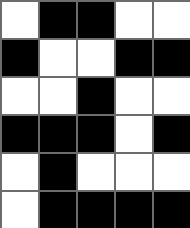[["white", "black", "black", "white", "white"], ["black", "white", "white", "black", "black"], ["white", "white", "black", "white", "white"], ["black", "black", "black", "white", "black"], ["white", "black", "white", "white", "white"], ["white", "black", "black", "black", "black"]]